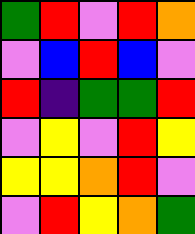[["green", "red", "violet", "red", "orange"], ["violet", "blue", "red", "blue", "violet"], ["red", "indigo", "green", "green", "red"], ["violet", "yellow", "violet", "red", "yellow"], ["yellow", "yellow", "orange", "red", "violet"], ["violet", "red", "yellow", "orange", "green"]]